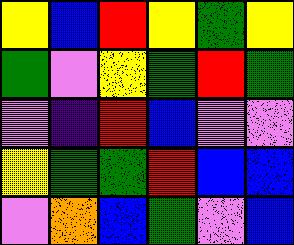[["yellow", "blue", "red", "yellow", "green", "yellow"], ["green", "violet", "yellow", "green", "red", "green"], ["violet", "indigo", "red", "blue", "violet", "violet"], ["yellow", "green", "green", "red", "blue", "blue"], ["violet", "orange", "blue", "green", "violet", "blue"]]